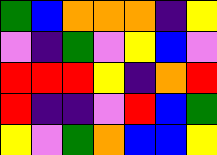[["green", "blue", "orange", "orange", "orange", "indigo", "yellow"], ["violet", "indigo", "green", "violet", "yellow", "blue", "violet"], ["red", "red", "red", "yellow", "indigo", "orange", "red"], ["red", "indigo", "indigo", "violet", "red", "blue", "green"], ["yellow", "violet", "green", "orange", "blue", "blue", "yellow"]]